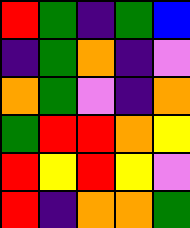[["red", "green", "indigo", "green", "blue"], ["indigo", "green", "orange", "indigo", "violet"], ["orange", "green", "violet", "indigo", "orange"], ["green", "red", "red", "orange", "yellow"], ["red", "yellow", "red", "yellow", "violet"], ["red", "indigo", "orange", "orange", "green"]]